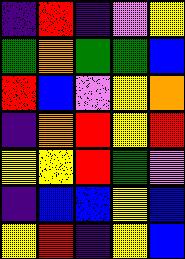[["indigo", "red", "indigo", "violet", "yellow"], ["green", "orange", "green", "green", "blue"], ["red", "blue", "violet", "yellow", "orange"], ["indigo", "orange", "red", "yellow", "red"], ["yellow", "yellow", "red", "green", "violet"], ["indigo", "blue", "blue", "yellow", "blue"], ["yellow", "red", "indigo", "yellow", "blue"]]